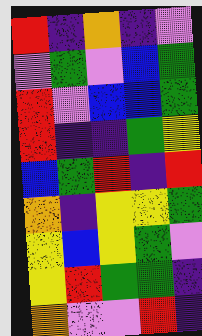[["red", "indigo", "orange", "indigo", "violet"], ["violet", "green", "violet", "blue", "green"], ["red", "violet", "blue", "blue", "green"], ["red", "indigo", "indigo", "green", "yellow"], ["blue", "green", "red", "indigo", "red"], ["orange", "indigo", "yellow", "yellow", "green"], ["yellow", "blue", "yellow", "green", "violet"], ["yellow", "red", "green", "green", "indigo"], ["orange", "violet", "violet", "red", "indigo"]]